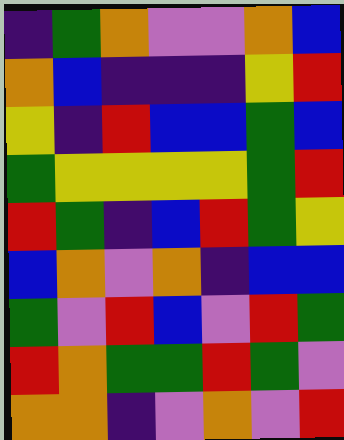[["indigo", "green", "orange", "violet", "violet", "orange", "blue"], ["orange", "blue", "indigo", "indigo", "indigo", "yellow", "red"], ["yellow", "indigo", "red", "blue", "blue", "green", "blue"], ["green", "yellow", "yellow", "yellow", "yellow", "green", "red"], ["red", "green", "indigo", "blue", "red", "green", "yellow"], ["blue", "orange", "violet", "orange", "indigo", "blue", "blue"], ["green", "violet", "red", "blue", "violet", "red", "green"], ["red", "orange", "green", "green", "red", "green", "violet"], ["orange", "orange", "indigo", "violet", "orange", "violet", "red"]]